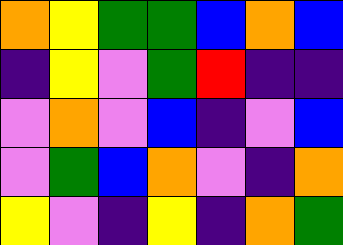[["orange", "yellow", "green", "green", "blue", "orange", "blue"], ["indigo", "yellow", "violet", "green", "red", "indigo", "indigo"], ["violet", "orange", "violet", "blue", "indigo", "violet", "blue"], ["violet", "green", "blue", "orange", "violet", "indigo", "orange"], ["yellow", "violet", "indigo", "yellow", "indigo", "orange", "green"]]